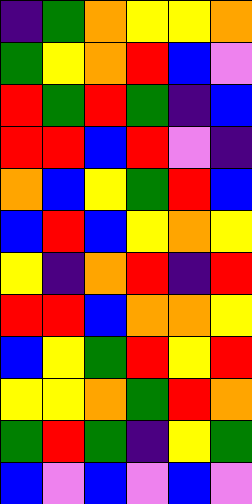[["indigo", "green", "orange", "yellow", "yellow", "orange"], ["green", "yellow", "orange", "red", "blue", "violet"], ["red", "green", "red", "green", "indigo", "blue"], ["red", "red", "blue", "red", "violet", "indigo"], ["orange", "blue", "yellow", "green", "red", "blue"], ["blue", "red", "blue", "yellow", "orange", "yellow"], ["yellow", "indigo", "orange", "red", "indigo", "red"], ["red", "red", "blue", "orange", "orange", "yellow"], ["blue", "yellow", "green", "red", "yellow", "red"], ["yellow", "yellow", "orange", "green", "red", "orange"], ["green", "red", "green", "indigo", "yellow", "green"], ["blue", "violet", "blue", "violet", "blue", "violet"]]